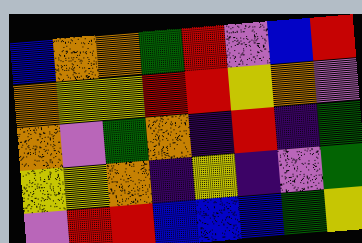[["blue", "orange", "orange", "green", "red", "violet", "blue", "red"], ["orange", "yellow", "yellow", "red", "red", "yellow", "orange", "violet"], ["orange", "violet", "green", "orange", "indigo", "red", "indigo", "green"], ["yellow", "yellow", "orange", "indigo", "yellow", "indigo", "violet", "green"], ["violet", "red", "red", "blue", "blue", "blue", "green", "yellow"]]